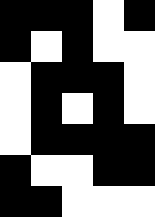[["black", "black", "black", "white", "black"], ["black", "white", "black", "white", "white"], ["white", "black", "black", "black", "white"], ["white", "black", "white", "black", "white"], ["white", "black", "black", "black", "black"], ["black", "white", "white", "black", "black"], ["black", "black", "white", "white", "white"]]